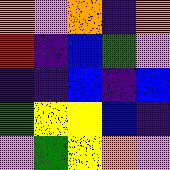[["orange", "violet", "orange", "indigo", "orange"], ["red", "indigo", "blue", "green", "violet"], ["indigo", "indigo", "blue", "indigo", "blue"], ["green", "yellow", "yellow", "blue", "indigo"], ["violet", "green", "yellow", "orange", "violet"]]